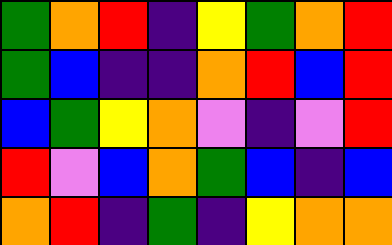[["green", "orange", "red", "indigo", "yellow", "green", "orange", "red"], ["green", "blue", "indigo", "indigo", "orange", "red", "blue", "red"], ["blue", "green", "yellow", "orange", "violet", "indigo", "violet", "red"], ["red", "violet", "blue", "orange", "green", "blue", "indigo", "blue"], ["orange", "red", "indigo", "green", "indigo", "yellow", "orange", "orange"]]